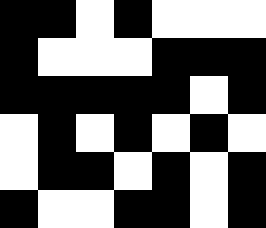[["black", "black", "white", "black", "white", "white", "white"], ["black", "white", "white", "white", "black", "black", "black"], ["black", "black", "black", "black", "black", "white", "black"], ["white", "black", "white", "black", "white", "black", "white"], ["white", "black", "black", "white", "black", "white", "black"], ["black", "white", "white", "black", "black", "white", "black"]]